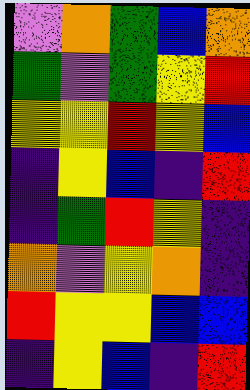[["violet", "orange", "green", "blue", "orange"], ["green", "violet", "green", "yellow", "red"], ["yellow", "yellow", "red", "yellow", "blue"], ["indigo", "yellow", "blue", "indigo", "red"], ["indigo", "green", "red", "yellow", "indigo"], ["orange", "violet", "yellow", "orange", "indigo"], ["red", "yellow", "yellow", "blue", "blue"], ["indigo", "yellow", "blue", "indigo", "red"]]